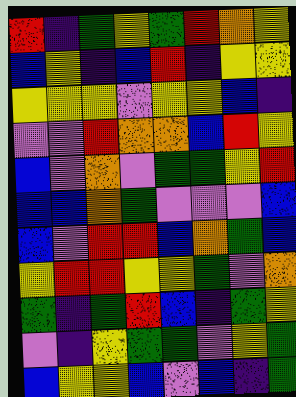[["red", "indigo", "green", "yellow", "green", "red", "orange", "yellow"], ["blue", "yellow", "indigo", "blue", "red", "indigo", "yellow", "yellow"], ["yellow", "yellow", "yellow", "violet", "yellow", "yellow", "blue", "indigo"], ["violet", "violet", "red", "orange", "orange", "blue", "red", "yellow"], ["blue", "violet", "orange", "violet", "green", "green", "yellow", "red"], ["blue", "blue", "orange", "green", "violet", "violet", "violet", "blue"], ["blue", "violet", "red", "red", "blue", "orange", "green", "blue"], ["yellow", "red", "red", "yellow", "yellow", "green", "violet", "orange"], ["green", "indigo", "green", "red", "blue", "indigo", "green", "yellow"], ["violet", "indigo", "yellow", "green", "green", "violet", "yellow", "green"], ["blue", "yellow", "yellow", "blue", "violet", "blue", "indigo", "green"]]